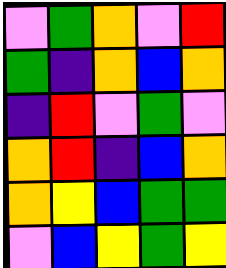[["violet", "green", "orange", "violet", "red"], ["green", "indigo", "orange", "blue", "orange"], ["indigo", "red", "violet", "green", "violet"], ["orange", "red", "indigo", "blue", "orange"], ["orange", "yellow", "blue", "green", "green"], ["violet", "blue", "yellow", "green", "yellow"]]